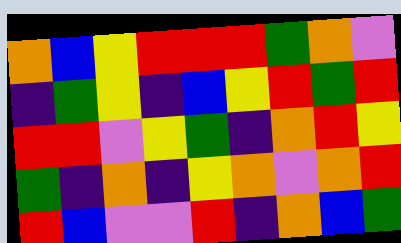[["orange", "blue", "yellow", "red", "red", "red", "green", "orange", "violet"], ["indigo", "green", "yellow", "indigo", "blue", "yellow", "red", "green", "red"], ["red", "red", "violet", "yellow", "green", "indigo", "orange", "red", "yellow"], ["green", "indigo", "orange", "indigo", "yellow", "orange", "violet", "orange", "red"], ["red", "blue", "violet", "violet", "red", "indigo", "orange", "blue", "green"]]